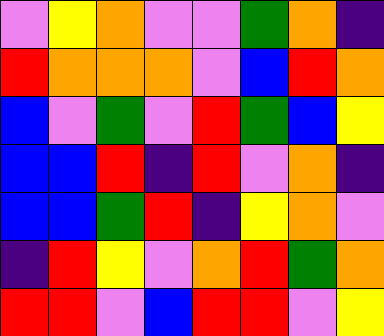[["violet", "yellow", "orange", "violet", "violet", "green", "orange", "indigo"], ["red", "orange", "orange", "orange", "violet", "blue", "red", "orange"], ["blue", "violet", "green", "violet", "red", "green", "blue", "yellow"], ["blue", "blue", "red", "indigo", "red", "violet", "orange", "indigo"], ["blue", "blue", "green", "red", "indigo", "yellow", "orange", "violet"], ["indigo", "red", "yellow", "violet", "orange", "red", "green", "orange"], ["red", "red", "violet", "blue", "red", "red", "violet", "yellow"]]